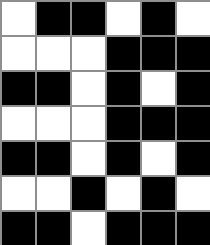[["white", "black", "black", "white", "black", "white"], ["white", "white", "white", "black", "black", "black"], ["black", "black", "white", "black", "white", "black"], ["white", "white", "white", "black", "black", "black"], ["black", "black", "white", "black", "white", "black"], ["white", "white", "black", "white", "black", "white"], ["black", "black", "white", "black", "black", "black"]]